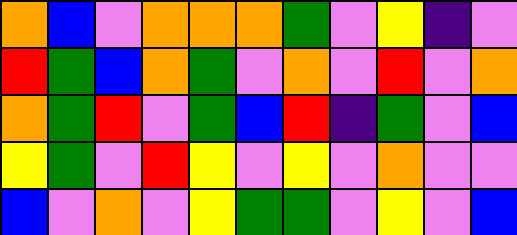[["orange", "blue", "violet", "orange", "orange", "orange", "green", "violet", "yellow", "indigo", "violet"], ["red", "green", "blue", "orange", "green", "violet", "orange", "violet", "red", "violet", "orange"], ["orange", "green", "red", "violet", "green", "blue", "red", "indigo", "green", "violet", "blue"], ["yellow", "green", "violet", "red", "yellow", "violet", "yellow", "violet", "orange", "violet", "violet"], ["blue", "violet", "orange", "violet", "yellow", "green", "green", "violet", "yellow", "violet", "blue"]]